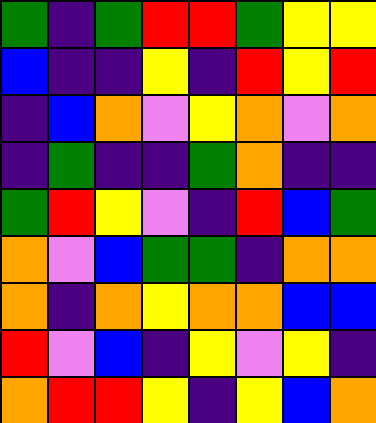[["green", "indigo", "green", "red", "red", "green", "yellow", "yellow"], ["blue", "indigo", "indigo", "yellow", "indigo", "red", "yellow", "red"], ["indigo", "blue", "orange", "violet", "yellow", "orange", "violet", "orange"], ["indigo", "green", "indigo", "indigo", "green", "orange", "indigo", "indigo"], ["green", "red", "yellow", "violet", "indigo", "red", "blue", "green"], ["orange", "violet", "blue", "green", "green", "indigo", "orange", "orange"], ["orange", "indigo", "orange", "yellow", "orange", "orange", "blue", "blue"], ["red", "violet", "blue", "indigo", "yellow", "violet", "yellow", "indigo"], ["orange", "red", "red", "yellow", "indigo", "yellow", "blue", "orange"]]